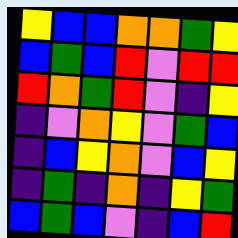[["yellow", "blue", "blue", "orange", "orange", "green", "yellow"], ["blue", "green", "blue", "red", "violet", "red", "red"], ["red", "orange", "green", "red", "violet", "indigo", "yellow"], ["indigo", "violet", "orange", "yellow", "violet", "green", "blue"], ["indigo", "blue", "yellow", "orange", "violet", "blue", "yellow"], ["indigo", "green", "indigo", "orange", "indigo", "yellow", "green"], ["blue", "green", "blue", "violet", "indigo", "blue", "red"]]